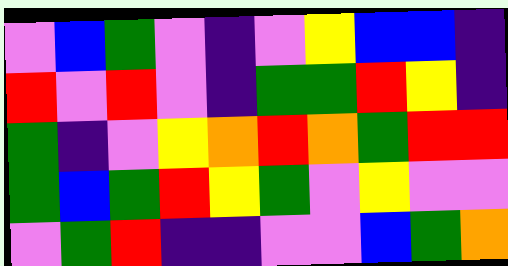[["violet", "blue", "green", "violet", "indigo", "violet", "yellow", "blue", "blue", "indigo"], ["red", "violet", "red", "violet", "indigo", "green", "green", "red", "yellow", "indigo"], ["green", "indigo", "violet", "yellow", "orange", "red", "orange", "green", "red", "red"], ["green", "blue", "green", "red", "yellow", "green", "violet", "yellow", "violet", "violet"], ["violet", "green", "red", "indigo", "indigo", "violet", "violet", "blue", "green", "orange"]]